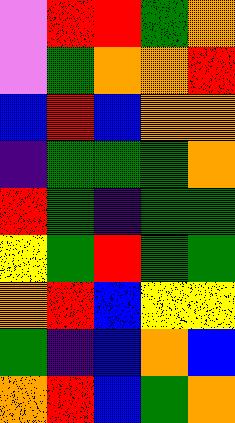[["violet", "red", "red", "green", "orange"], ["violet", "green", "orange", "orange", "red"], ["blue", "red", "blue", "orange", "orange"], ["indigo", "green", "green", "green", "orange"], ["red", "green", "indigo", "green", "green"], ["yellow", "green", "red", "green", "green"], ["orange", "red", "blue", "yellow", "yellow"], ["green", "indigo", "blue", "orange", "blue"], ["orange", "red", "blue", "green", "orange"]]